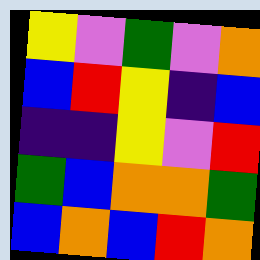[["yellow", "violet", "green", "violet", "orange"], ["blue", "red", "yellow", "indigo", "blue"], ["indigo", "indigo", "yellow", "violet", "red"], ["green", "blue", "orange", "orange", "green"], ["blue", "orange", "blue", "red", "orange"]]